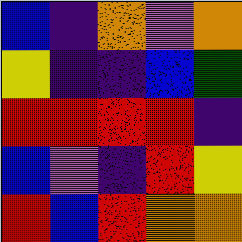[["blue", "indigo", "orange", "violet", "orange"], ["yellow", "indigo", "indigo", "blue", "green"], ["red", "red", "red", "red", "indigo"], ["blue", "violet", "indigo", "red", "yellow"], ["red", "blue", "red", "orange", "orange"]]